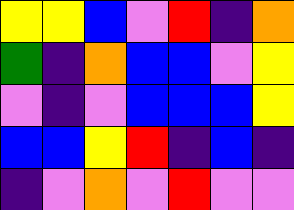[["yellow", "yellow", "blue", "violet", "red", "indigo", "orange"], ["green", "indigo", "orange", "blue", "blue", "violet", "yellow"], ["violet", "indigo", "violet", "blue", "blue", "blue", "yellow"], ["blue", "blue", "yellow", "red", "indigo", "blue", "indigo"], ["indigo", "violet", "orange", "violet", "red", "violet", "violet"]]